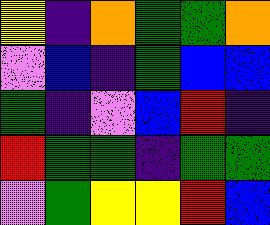[["yellow", "indigo", "orange", "green", "green", "orange"], ["violet", "blue", "indigo", "green", "blue", "blue"], ["green", "indigo", "violet", "blue", "red", "indigo"], ["red", "green", "green", "indigo", "green", "green"], ["violet", "green", "yellow", "yellow", "red", "blue"]]